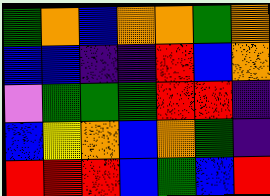[["green", "orange", "blue", "orange", "orange", "green", "orange"], ["blue", "blue", "indigo", "indigo", "red", "blue", "orange"], ["violet", "green", "green", "green", "red", "red", "indigo"], ["blue", "yellow", "orange", "blue", "orange", "green", "indigo"], ["red", "red", "red", "blue", "green", "blue", "red"]]